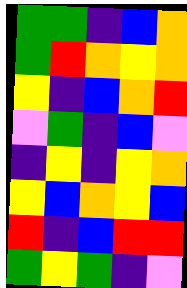[["green", "green", "indigo", "blue", "orange"], ["green", "red", "orange", "yellow", "orange"], ["yellow", "indigo", "blue", "orange", "red"], ["violet", "green", "indigo", "blue", "violet"], ["indigo", "yellow", "indigo", "yellow", "orange"], ["yellow", "blue", "orange", "yellow", "blue"], ["red", "indigo", "blue", "red", "red"], ["green", "yellow", "green", "indigo", "violet"]]